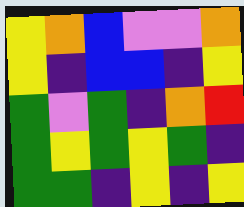[["yellow", "orange", "blue", "violet", "violet", "orange"], ["yellow", "indigo", "blue", "blue", "indigo", "yellow"], ["green", "violet", "green", "indigo", "orange", "red"], ["green", "yellow", "green", "yellow", "green", "indigo"], ["green", "green", "indigo", "yellow", "indigo", "yellow"]]